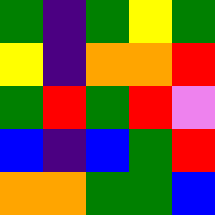[["green", "indigo", "green", "yellow", "green"], ["yellow", "indigo", "orange", "orange", "red"], ["green", "red", "green", "red", "violet"], ["blue", "indigo", "blue", "green", "red"], ["orange", "orange", "green", "green", "blue"]]